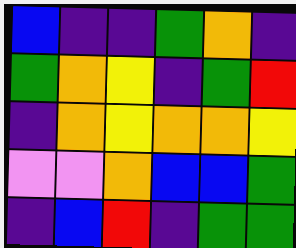[["blue", "indigo", "indigo", "green", "orange", "indigo"], ["green", "orange", "yellow", "indigo", "green", "red"], ["indigo", "orange", "yellow", "orange", "orange", "yellow"], ["violet", "violet", "orange", "blue", "blue", "green"], ["indigo", "blue", "red", "indigo", "green", "green"]]